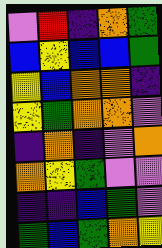[["violet", "red", "indigo", "orange", "green"], ["blue", "yellow", "blue", "blue", "green"], ["yellow", "blue", "orange", "orange", "indigo"], ["yellow", "green", "orange", "orange", "violet"], ["indigo", "orange", "indigo", "violet", "orange"], ["orange", "yellow", "green", "violet", "violet"], ["indigo", "indigo", "blue", "green", "violet"], ["green", "blue", "green", "orange", "yellow"]]